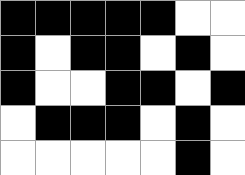[["black", "black", "black", "black", "black", "white", "white"], ["black", "white", "black", "black", "white", "black", "white"], ["black", "white", "white", "black", "black", "white", "black"], ["white", "black", "black", "black", "white", "black", "white"], ["white", "white", "white", "white", "white", "black", "white"]]